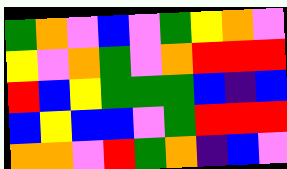[["green", "orange", "violet", "blue", "violet", "green", "yellow", "orange", "violet"], ["yellow", "violet", "orange", "green", "violet", "orange", "red", "red", "red"], ["red", "blue", "yellow", "green", "green", "green", "blue", "indigo", "blue"], ["blue", "yellow", "blue", "blue", "violet", "green", "red", "red", "red"], ["orange", "orange", "violet", "red", "green", "orange", "indigo", "blue", "violet"]]